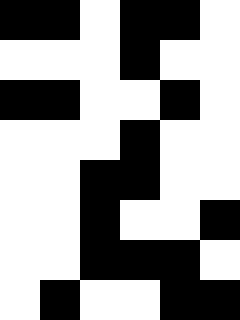[["black", "black", "white", "black", "black", "white"], ["white", "white", "white", "black", "white", "white"], ["black", "black", "white", "white", "black", "white"], ["white", "white", "white", "black", "white", "white"], ["white", "white", "black", "black", "white", "white"], ["white", "white", "black", "white", "white", "black"], ["white", "white", "black", "black", "black", "white"], ["white", "black", "white", "white", "black", "black"]]